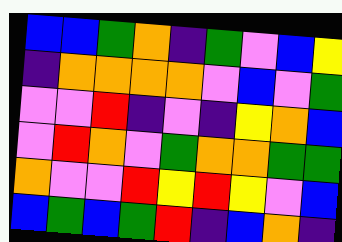[["blue", "blue", "green", "orange", "indigo", "green", "violet", "blue", "yellow"], ["indigo", "orange", "orange", "orange", "orange", "violet", "blue", "violet", "green"], ["violet", "violet", "red", "indigo", "violet", "indigo", "yellow", "orange", "blue"], ["violet", "red", "orange", "violet", "green", "orange", "orange", "green", "green"], ["orange", "violet", "violet", "red", "yellow", "red", "yellow", "violet", "blue"], ["blue", "green", "blue", "green", "red", "indigo", "blue", "orange", "indigo"]]